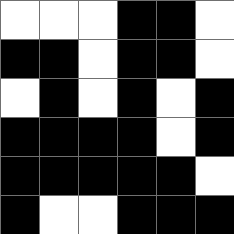[["white", "white", "white", "black", "black", "white"], ["black", "black", "white", "black", "black", "white"], ["white", "black", "white", "black", "white", "black"], ["black", "black", "black", "black", "white", "black"], ["black", "black", "black", "black", "black", "white"], ["black", "white", "white", "black", "black", "black"]]